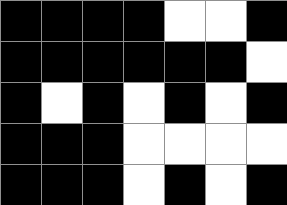[["black", "black", "black", "black", "white", "white", "black"], ["black", "black", "black", "black", "black", "black", "white"], ["black", "white", "black", "white", "black", "white", "black"], ["black", "black", "black", "white", "white", "white", "white"], ["black", "black", "black", "white", "black", "white", "black"]]